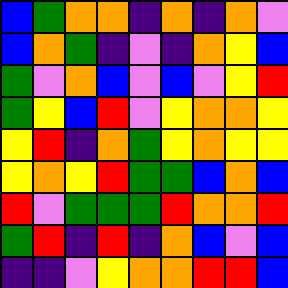[["blue", "green", "orange", "orange", "indigo", "orange", "indigo", "orange", "violet"], ["blue", "orange", "green", "indigo", "violet", "indigo", "orange", "yellow", "blue"], ["green", "violet", "orange", "blue", "violet", "blue", "violet", "yellow", "red"], ["green", "yellow", "blue", "red", "violet", "yellow", "orange", "orange", "yellow"], ["yellow", "red", "indigo", "orange", "green", "yellow", "orange", "yellow", "yellow"], ["yellow", "orange", "yellow", "red", "green", "green", "blue", "orange", "blue"], ["red", "violet", "green", "green", "green", "red", "orange", "orange", "red"], ["green", "red", "indigo", "red", "indigo", "orange", "blue", "violet", "blue"], ["indigo", "indigo", "violet", "yellow", "orange", "orange", "red", "red", "blue"]]